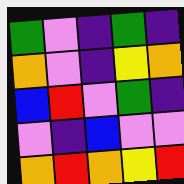[["green", "violet", "indigo", "green", "indigo"], ["orange", "violet", "indigo", "yellow", "orange"], ["blue", "red", "violet", "green", "indigo"], ["violet", "indigo", "blue", "violet", "violet"], ["orange", "red", "orange", "yellow", "red"]]